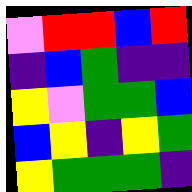[["violet", "red", "red", "blue", "red"], ["indigo", "blue", "green", "indigo", "indigo"], ["yellow", "violet", "green", "green", "blue"], ["blue", "yellow", "indigo", "yellow", "green"], ["yellow", "green", "green", "green", "indigo"]]